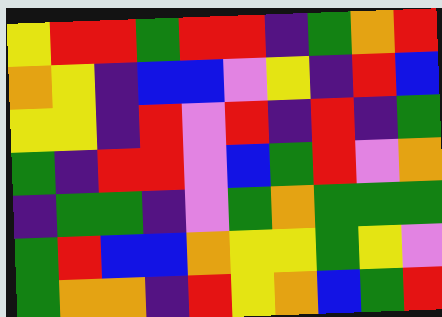[["yellow", "red", "red", "green", "red", "red", "indigo", "green", "orange", "red"], ["orange", "yellow", "indigo", "blue", "blue", "violet", "yellow", "indigo", "red", "blue"], ["yellow", "yellow", "indigo", "red", "violet", "red", "indigo", "red", "indigo", "green"], ["green", "indigo", "red", "red", "violet", "blue", "green", "red", "violet", "orange"], ["indigo", "green", "green", "indigo", "violet", "green", "orange", "green", "green", "green"], ["green", "red", "blue", "blue", "orange", "yellow", "yellow", "green", "yellow", "violet"], ["green", "orange", "orange", "indigo", "red", "yellow", "orange", "blue", "green", "red"]]